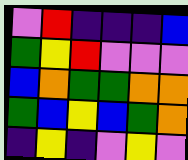[["violet", "red", "indigo", "indigo", "indigo", "blue"], ["green", "yellow", "red", "violet", "violet", "violet"], ["blue", "orange", "green", "green", "orange", "orange"], ["green", "blue", "yellow", "blue", "green", "orange"], ["indigo", "yellow", "indigo", "violet", "yellow", "violet"]]